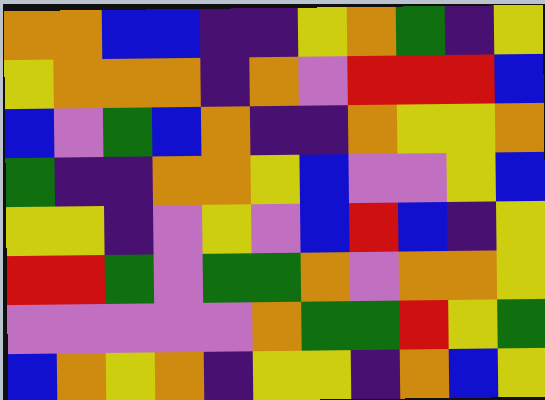[["orange", "orange", "blue", "blue", "indigo", "indigo", "yellow", "orange", "green", "indigo", "yellow"], ["yellow", "orange", "orange", "orange", "indigo", "orange", "violet", "red", "red", "red", "blue"], ["blue", "violet", "green", "blue", "orange", "indigo", "indigo", "orange", "yellow", "yellow", "orange"], ["green", "indigo", "indigo", "orange", "orange", "yellow", "blue", "violet", "violet", "yellow", "blue"], ["yellow", "yellow", "indigo", "violet", "yellow", "violet", "blue", "red", "blue", "indigo", "yellow"], ["red", "red", "green", "violet", "green", "green", "orange", "violet", "orange", "orange", "yellow"], ["violet", "violet", "violet", "violet", "violet", "orange", "green", "green", "red", "yellow", "green"], ["blue", "orange", "yellow", "orange", "indigo", "yellow", "yellow", "indigo", "orange", "blue", "yellow"]]